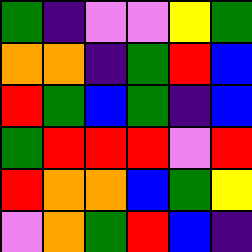[["green", "indigo", "violet", "violet", "yellow", "green"], ["orange", "orange", "indigo", "green", "red", "blue"], ["red", "green", "blue", "green", "indigo", "blue"], ["green", "red", "red", "red", "violet", "red"], ["red", "orange", "orange", "blue", "green", "yellow"], ["violet", "orange", "green", "red", "blue", "indigo"]]